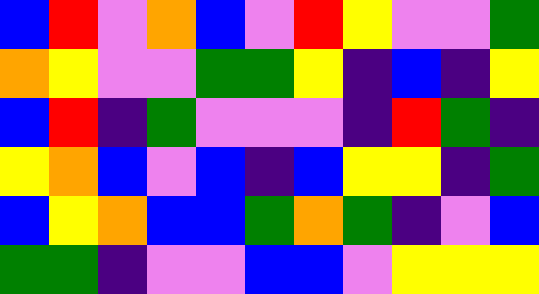[["blue", "red", "violet", "orange", "blue", "violet", "red", "yellow", "violet", "violet", "green"], ["orange", "yellow", "violet", "violet", "green", "green", "yellow", "indigo", "blue", "indigo", "yellow"], ["blue", "red", "indigo", "green", "violet", "violet", "violet", "indigo", "red", "green", "indigo"], ["yellow", "orange", "blue", "violet", "blue", "indigo", "blue", "yellow", "yellow", "indigo", "green"], ["blue", "yellow", "orange", "blue", "blue", "green", "orange", "green", "indigo", "violet", "blue"], ["green", "green", "indigo", "violet", "violet", "blue", "blue", "violet", "yellow", "yellow", "yellow"]]